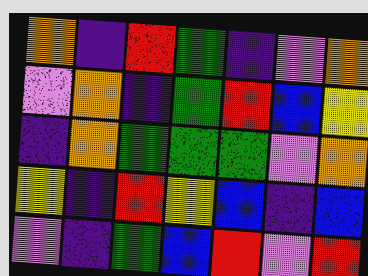[["orange", "indigo", "red", "green", "indigo", "violet", "orange"], ["violet", "orange", "indigo", "green", "red", "blue", "yellow"], ["indigo", "orange", "green", "green", "green", "violet", "orange"], ["yellow", "indigo", "red", "yellow", "blue", "indigo", "blue"], ["violet", "indigo", "green", "blue", "red", "violet", "red"]]